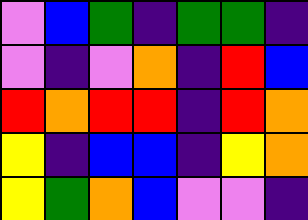[["violet", "blue", "green", "indigo", "green", "green", "indigo"], ["violet", "indigo", "violet", "orange", "indigo", "red", "blue"], ["red", "orange", "red", "red", "indigo", "red", "orange"], ["yellow", "indigo", "blue", "blue", "indigo", "yellow", "orange"], ["yellow", "green", "orange", "blue", "violet", "violet", "indigo"]]